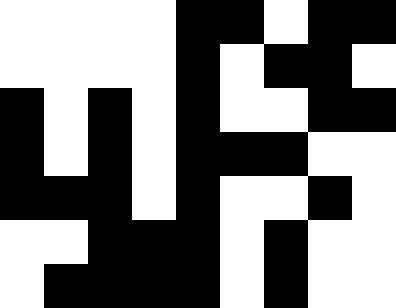[["white", "white", "white", "white", "black", "black", "white", "black", "black"], ["white", "white", "white", "white", "black", "white", "black", "black", "white"], ["black", "white", "black", "white", "black", "white", "white", "black", "black"], ["black", "white", "black", "white", "black", "black", "black", "white", "white"], ["black", "black", "black", "white", "black", "white", "white", "black", "white"], ["white", "white", "black", "black", "black", "white", "black", "white", "white"], ["white", "black", "black", "black", "black", "white", "black", "white", "white"]]